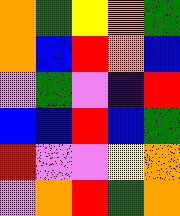[["orange", "green", "yellow", "orange", "green"], ["orange", "blue", "red", "orange", "blue"], ["violet", "green", "violet", "indigo", "red"], ["blue", "blue", "red", "blue", "green"], ["red", "violet", "violet", "yellow", "orange"], ["violet", "orange", "red", "green", "orange"]]